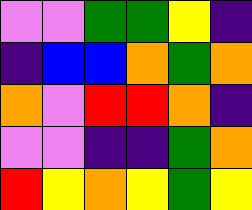[["violet", "violet", "green", "green", "yellow", "indigo"], ["indigo", "blue", "blue", "orange", "green", "orange"], ["orange", "violet", "red", "red", "orange", "indigo"], ["violet", "violet", "indigo", "indigo", "green", "orange"], ["red", "yellow", "orange", "yellow", "green", "yellow"]]